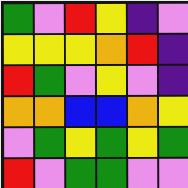[["green", "violet", "red", "yellow", "indigo", "violet"], ["yellow", "yellow", "yellow", "orange", "red", "indigo"], ["red", "green", "violet", "yellow", "violet", "indigo"], ["orange", "orange", "blue", "blue", "orange", "yellow"], ["violet", "green", "yellow", "green", "yellow", "green"], ["red", "violet", "green", "green", "violet", "violet"]]